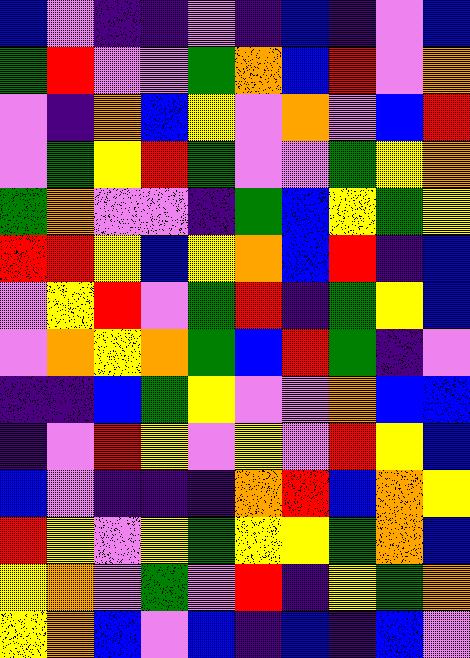[["blue", "violet", "indigo", "indigo", "violet", "indigo", "blue", "indigo", "violet", "blue"], ["green", "red", "violet", "violet", "green", "orange", "blue", "red", "violet", "orange"], ["violet", "indigo", "orange", "blue", "yellow", "violet", "orange", "violet", "blue", "red"], ["violet", "green", "yellow", "red", "green", "violet", "violet", "green", "yellow", "orange"], ["green", "orange", "violet", "violet", "indigo", "green", "blue", "yellow", "green", "yellow"], ["red", "red", "yellow", "blue", "yellow", "orange", "blue", "red", "indigo", "blue"], ["violet", "yellow", "red", "violet", "green", "red", "indigo", "green", "yellow", "blue"], ["violet", "orange", "yellow", "orange", "green", "blue", "red", "green", "indigo", "violet"], ["indigo", "indigo", "blue", "green", "yellow", "violet", "violet", "orange", "blue", "blue"], ["indigo", "violet", "red", "yellow", "violet", "yellow", "violet", "red", "yellow", "blue"], ["blue", "violet", "indigo", "indigo", "indigo", "orange", "red", "blue", "orange", "yellow"], ["red", "yellow", "violet", "yellow", "green", "yellow", "yellow", "green", "orange", "blue"], ["yellow", "orange", "violet", "green", "violet", "red", "indigo", "yellow", "green", "orange"], ["yellow", "orange", "blue", "violet", "blue", "indigo", "blue", "indigo", "blue", "violet"]]